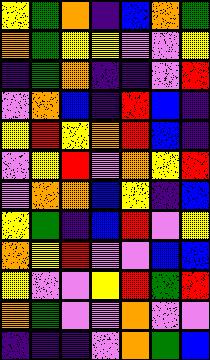[["yellow", "green", "orange", "indigo", "blue", "orange", "green"], ["orange", "green", "yellow", "yellow", "violet", "violet", "yellow"], ["indigo", "green", "orange", "indigo", "indigo", "violet", "red"], ["violet", "orange", "blue", "indigo", "red", "blue", "indigo"], ["yellow", "red", "yellow", "orange", "red", "blue", "indigo"], ["violet", "yellow", "red", "violet", "orange", "yellow", "red"], ["violet", "orange", "orange", "blue", "yellow", "indigo", "blue"], ["yellow", "green", "indigo", "blue", "red", "violet", "yellow"], ["orange", "yellow", "red", "violet", "violet", "blue", "blue"], ["yellow", "violet", "violet", "yellow", "red", "green", "red"], ["orange", "green", "violet", "violet", "orange", "violet", "violet"], ["indigo", "indigo", "indigo", "violet", "orange", "green", "blue"]]